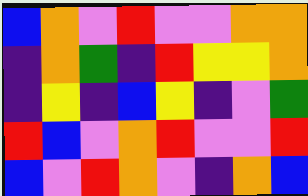[["blue", "orange", "violet", "red", "violet", "violet", "orange", "orange"], ["indigo", "orange", "green", "indigo", "red", "yellow", "yellow", "orange"], ["indigo", "yellow", "indigo", "blue", "yellow", "indigo", "violet", "green"], ["red", "blue", "violet", "orange", "red", "violet", "violet", "red"], ["blue", "violet", "red", "orange", "violet", "indigo", "orange", "blue"]]